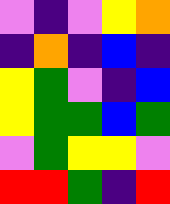[["violet", "indigo", "violet", "yellow", "orange"], ["indigo", "orange", "indigo", "blue", "indigo"], ["yellow", "green", "violet", "indigo", "blue"], ["yellow", "green", "green", "blue", "green"], ["violet", "green", "yellow", "yellow", "violet"], ["red", "red", "green", "indigo", "red"]]